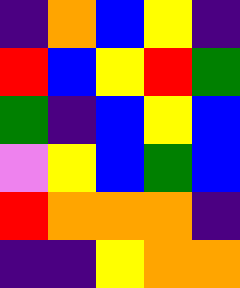[["indigo", "orange", "blue", "yellow", "indigo"], ["red", "blue", "yellow", "red", "green"], ["green", "indigo", "blue", "yellow", "blue"], ["violet", "yellow", "blue", "green", "blue"], ["red", "orange", "orange", "orange", "indigo"], ["indigo", "indigo", "yellow", "orange", "orange"]]